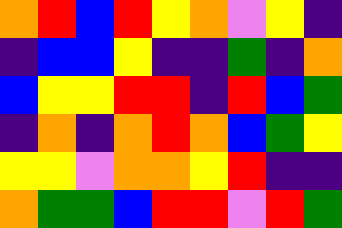[["orange", "red", "blue", "red", "yellow", "orange", "violet", "yellow", "indigo"], ["indigo", "blue", "blue", "yellow", "indigo", "indigo", "green", "indigo", "orange"], ["blue", "yellow", "yellow", "red", "red", "indigo", "red", "blue", "green"], ["indigo", "orange", "indigo", "orange", "red", "orange", "blue", "green", "yellow"], ["yellow", "yellow", "violet", "orange", "orange", "yellow", "red", "indigo", "indigo"], ["orange", "green", "green", "blue", "red", "red", "violet", "red", "green"]]